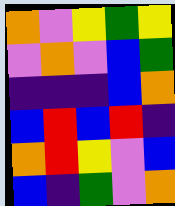[["orange", "violet", "yellow", "green", "yellow"], ["violet", "orange", "violet", "blue", "green"], ["indigo", "indigo", "indigo", "blue", "orange"], ["blue", "red", "blue", "red", "indigo"], ["orange", "red", "yellow", "violet", "blue"], ["blue", "indigo", "green", "violet", "orange"]]